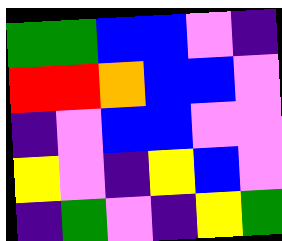[["green", "green", "blue", "blue", "violet", "indigo"], ["red", "red", "orange", "blue", "blue", "violet"], ["indigo", "violet", "blue", "blue", "violet", "violet"], ["yellow", "violet", "indigo", "yellow", "blue", "violet"], ["indigo", "green", "violet", "indigo", "yellow", "green"]]